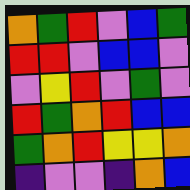[["orange", "green", "red", "violet", "blue", "green"], ["red", "red", "violet", "blue", "blue", "violet"], ["violet", "yellow", "red", "violet", "green", "violet"], ["red", "green", "orange", "red", "blue", "blue"], ["green", "orange", "red", "yellow", "yellow", "orange"], ["indigo", "violet", "violet", "indigo", "orange", "blue"]]